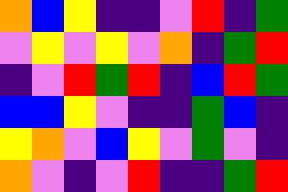[["orange", "blue", "yellow", "indigo", "indigo", "violet", "red", "indigo", "green"], ["violet", "yellow", "violet", "yellow", "violet", "orange", "indigo", "green", "red"], ["indigo", "violet", "red", "green", "red", "indigo", "blue", "red", "green"], ["blue", "blue", "yellow", "violet", "indigo", "indigo", "green", "blue", "indigo"], ["yellow", "orange", "violet", "blue", "yellow", "violet", "green", "violet", "indigo"], ["orange", "violet", "indigo", "violet", "red", "indigo", "indigo", "green", "red"]]